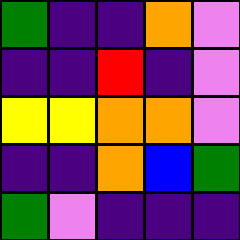[["green", "indigo", "indigo", "orange", "violet"], ["indigo", "indigo", "red", "indigo", "violet"], ["yellow", "yellow", "orange", "orange", "violet"], ["indigo", "indigo", "orange", "blue", "green"], ["green", "violet", "indigo", "indigo", "indigo"]]